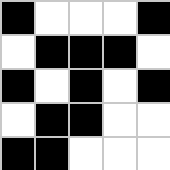[["black", "white", "white", "white", "black"], ["white", "black", "black", "black", "white"], ["black", "white", "black", "white", "black"], ["white", "black", "black", "white", "white"], ["black", "black", "white", "white", "white"]]